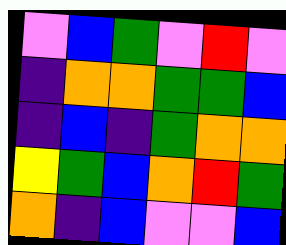[["violet", "blue", "green", "violet", "red", "violet"], ["indigo", "orange", "orange", "green", "green", "blue"], ["indigo", "blue", "indigo", "green", "orange", "orange"], ["yellow", "green", "blue", "orange", "red", "green"], ["orange", "indigo", "blue", "violet", "violet", "blue"]]